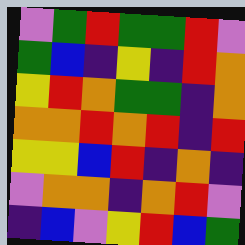[["violet", "green", "red", "green", "green", "red", "violet"], ["green", "blue", "indigo", "yellow", "indigo", "red", "orange"], ["yellow", "red", "orange", "green", "green", "indigo", "orange"], ["orange", "orange", "red", "orange", "red", "indigo", "red"], ["yellow", "yellow", "blue", "red", "indigo", "orange", "indigo"], ["violet", "orange", "orange", "indigo", "orange", "red", "violet"], ["indigo", "blue", "violet", "yellow", "red", "blue", "green"]]